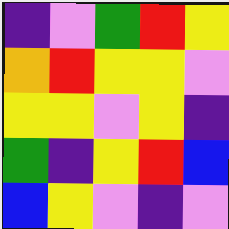[["indigo", "violet", "green", "red", "yellow"], ["orange", "red", "yellow", "yellow", "violet"], ["yellow", "yellow", "violet", "yellow", "indigo"], ["green", "indigo", "yellow", "red", "blue"], ["blue", "yellow", "violet", "indigo", "violet"]]